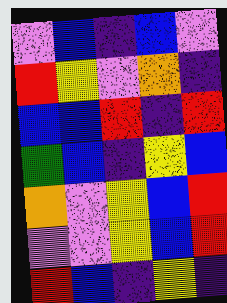[["violet", "blue", "indigo", "blue", "violet"], ["red", "yellow", "violet", "orange", "indigo"], ["blue", "blue", "red", "indigo", "red"], ["green", "blue", "indigo", "yellow", "blue"], ["orange", "violet", "yellow", "blue", "red"], ["violet", "violet", "yellow", "blue", "red"], ["red", "blue", "indigo", "yellow", "indigo"]]